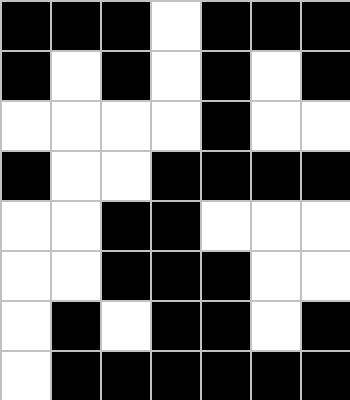[["black", "black", "black", "white", "black", "black", "black"], ["black", "white", "black", "white", "black", "white", "black"], ["white", "white", "white", "white", "black", "white", "white"], ["black", "white", "white", "black", "black", "black", "black"], ["white", "white", "black", "black", "white", "white", "white"], ["white", "white", "black", "black", "black", "white", "white"], ["white", "black", "white", "black", "black", "white", "black"], ["white", "black", "black", "black", "black", "black", "black"]]